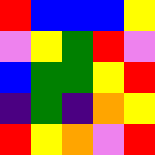[["red", "blue", "blue", "blue", "yellow"], ["violet", "yellow", "green", "red", "violet"], ["blue", "green", "green", "yellow", "red"], ["indigo", "green", "indigo", "orange", "yellow"], ["red", "yellow", "orange", "violet", "red"]]